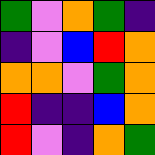[["green", "violet", "orange", "green", "indigo"], ["indigo", "violet", "blue", "red", "orange"], ["orange", "orange", "violet", "green", "orange"], ["red", "indigo", "indigo", "blue", "orange"], ["red", "violet", "indigo", "orange", "green"]]